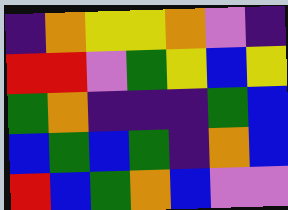[["indigo", "orange", "yellow", "yellow", "orange", "violet", "indigo"], ["red", "red", "violet", "green", "yellow", "blue", "yellow"], ["green", "orange", "indigo", "indigo", "indigo", "green", "blue"], ["blue", "green", "blue", "green", "indigo", "orange", "blue"], ["red", "blue", "green", "orange", "blue", "violet", "violet"]]